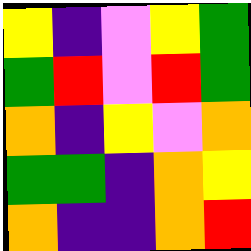[["yellow", "indigo", "violet", "yellow", "green"], ["green", "red", "violet", "red", "green"], ["orange", "indigo", "yellow", "violet", "orange"], ["green", "green", "indigo", "orange", "yellow"], ["orange", "indigo", "indigo", "orange", "red"]]